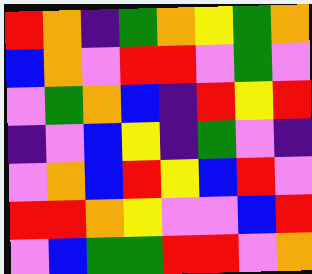[["red", "orange", "indigo", "green", "orange", "yellow", "green", "orange"], ["blue", "orange", "violet", "red", "red", "violet", "green", "violet"], ["violet", "green", "orange", "blue", "indigo", "red", "yellow", "red"], ["indigo", "violet", "blue", "yellow", "indigo", "green", "violet", "indigo"], ["violet", "orange", "blue", "red", "yellow", "blue", "red", "violet"], ["red", "red", "orange", "yellow", "violet", "violet", "blue", "red"], ["violet", "blue", "green", "green", "red", "red", "violet", "orange"]]